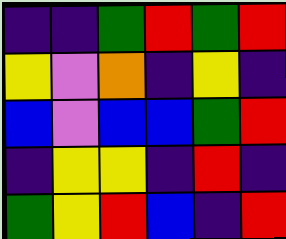[["indigo", "indigo", "green", "red", "green", "red"], ["yellow", "violet", "orange", "indigo", "yellow", "indigo"], ["blue", "violet", "blue", "blue", "green", "red"], ["indigo", "yellow", "yellow", "indigo", "red", "indigo"], ["green", "yellow", "red", "blue", "indigo", "red"]]